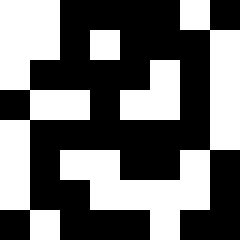[["white", "white", "black", "black", "black", "black", "white", "black"], ["white", "white", "black", "white", "black", "black", "black", "white"], ["white", "black", "black", "black", "black", "white", "black", "white"], ["black", "white", "white", "black", "white", "white", "black", "white"], ["white", "black", "black", "black", "black", "black", "black", "white"], ["white", "black", "white", "white", "black", "black", "white", "black"], ["white", "black", "black", "white", "white", "white", "white", "black"], ["black", "white", "black", "black", "black", "white", "black", "black"]]